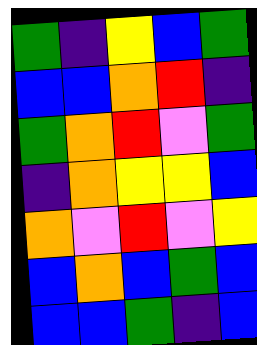[["green", "indigo", "yellow", "blue", "green"], ["blue", "blue", "orange", "red", "indigo"], ["green", "orange", "red", "violet", "green"], ["indigo", "orange", "yellow", "yellow", "blue"], ["orange", "violet", "red", "violet", "yellow"], ["blue", "orange", "blue", "green", "blue"], ["blue", "blue", "green", "indigo", "blue"]]